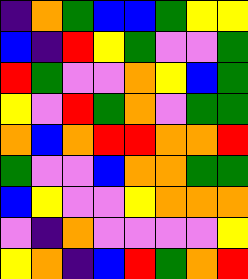[["indigo", "orange", "green", "blue", "blue", "green", "yellow", "yellow"], ["blue", "indigo", "red", "yellow", "green", "violet", "violet", "green"], ["red", "green", "violet", "violet", "orange", "yellow", "blue", "green"], ["yellow", "violet", "red", "green", "orange", "violet", "green", "green"], ["orange", "blue", "orange", "red", "red", "orange", "orange", "red"], ["green", "violet", "violet", "blue", "orange", "orange", "green", "green"], ["blue", "yellow", "violet", "violet", "yellow", "orange", "orange", "orange"], ["violet", "indigo", "orange", "violet", "violet", "violet", "violet", "yellow"], ["yellow", "orange", "indigo", "blue", "red", "green", "orange", "red"]]